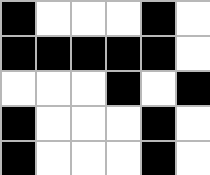[["black", "white", "white", "white", "black", "white"], ["black", "black", "black", "black", "black", "white"], ["white", "white", "white", "black", "white", "black"], ["black", "white", "white", "white", "black", "white"], ["black", "white", "white", "white", "black", "white"]]